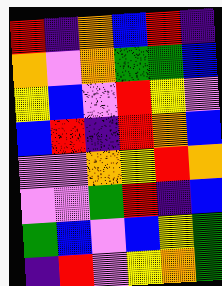[["red", "indigo", "orange", "blue", "red", "indigo"], ["orange", "violet", "orange", "green", "green", "blue"], ["yellow", "blue", "violet", "red", "yellow", "violet"], ["blue", "red", "indigo", "red", "orange", "blue"], ["violet", "violet", "orange", "yellow", "red", "orange"], ["violet", "violet", "green", "red", "indigo", "blue"], ["green", "blue", "violet", "blue", "yellow", "green"], ["indigo", "red", "violet", "yellow", "orange", "green"]]